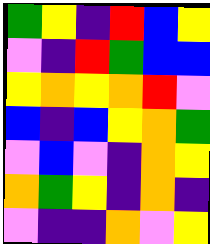[["green", "yellow", "indigo", "red", "blue", "yellow"], ["violet", "indigo", "red", "green", "blue", "blue"], ["yellow", "orange", "yellow", "orange", "red", "violet"], ["blue", "indigo", "blue", "yellow", "orange", "green"], ["violet", "blue", "violet", "indigo", "orange", "yellow"], ["orange", "green", "yellow", "indigo", "orange", "indigo"], ["violet", "indigo", "indigo", "orange", "violet", "yellow"]]